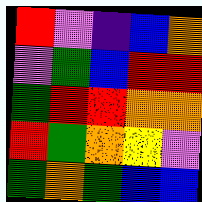[["red", "violet", "indigo", "blue", "orange"], ["violet", "green", "blue", "red", "red"], ["green", "red", "red", "orange", "orange"], ["red", "green", "orange", "yellow", "violet"], ["green", "orange", "green", "blue", "blue"]]